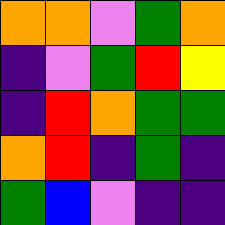[["orange", "orange", "violet", "green", "orange"], ["indigo", "violet", "green", "red", "yellow"], ["indigo", "red", "orange", "green", "green"], ["orange", "red", "indigo", "green", "indigo"], ["green", "blue", "violet", "indigo", "indigo"]]